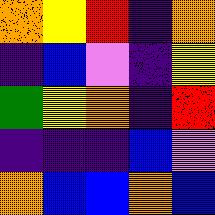[["orange", "yellow", "red", "indigo", "orange"], ["indigo", "blue", "violet", "indigo", "yellow"], ["green", "yellow", "orange", "indigo", "red"], ["indigo", "indigo", "indigo", "blue", "violet"], ["orange", "blue", "blue", "orange", "blue"]]